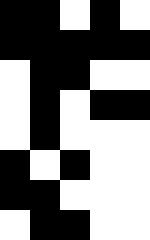[["black", "black", "white", "black", "white"], ["black", "black", "black", "black", "black"], ["white", "black", "black", "white", "white"], ["white", "black", "white", "black", "black"], ["white", "black", "white", "white", "white"], ["black", "white", "black", "white", "white"], ["black", "black", "white", "white", "white"], ["white", "black", "black", "white", "white"]]